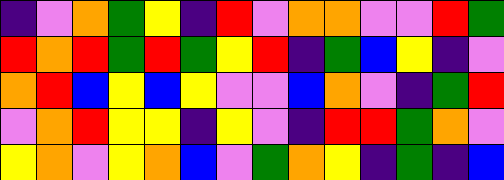[["indigo", "violet", "orange", "green", "yellow", "indigo", "red", "violet", "orange", "orange", "violet", "violet", "red", "green"], ["red", "orange", "red", "green", "red", "green", "yellow", "red", "indigo", "green", "blue", "yellow", "indigo", "violet"], ["orange", "red", "blue", "yellow", "blue", "yellow", "violet", "violet", "blue", "orange", "violet", "indigo", "green", "red"], ["violet", "orange", "red", "yellow", "yellow", "indigo", "yellow", "violet", "indigo", "red", "red", "green", "orange", "violet"], ["yellow", "orange", "violet", "yellow", "orange", "blue", "violet", "green", "orange", "yellow", "indigo", "green", "indigo", "blue"]]